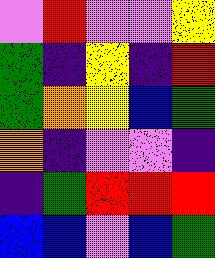[["violet", "red", "violet", "violet", "yellow"], ["green", "indigo", "yellow", "indigo", "red"], ["green", "orange", "yellow", "blue", "green"], ["orange", "indigo", "violet", "violet", "indigo"], ["indigo", "green", "red", "red", "red"], ["blue", "blue", "violet", "blue", "green"]]